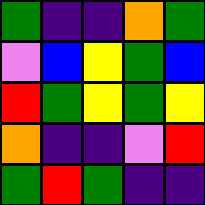[["green", "indigo", "indigo", "orange", "green"], ["violet", "blue", "yellow", "green", "blue"], ["red", "green", "yellow", "green", "yellow"], ["orange", "indigo", "indigo", "violet", "red"], ["green", "red", "green", "indigo", "indigo"]]